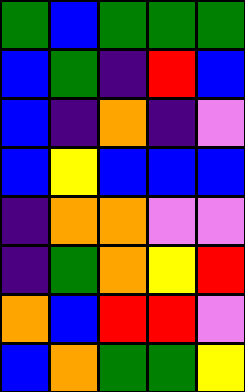[["green", "blue", "green", "green", "green"], ["blue", "green", "indigo", "red", "blue"], ["blue", "indigo", "orange", "indigo", "violet"], ["blue", "yellow", "blue", "blue", "blue"], ["indigo", "orange", "orange", "violet", "violet"], ["indigo", "green", "orange", "yellow", "red"], ["orange", "blue", "red", "red", "violet"], ["blue", "orange", "green", "green", "yellow"]]